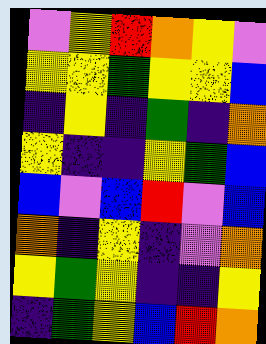[["violet", "yellow", "red", "orange", "yellow", "violet"], ["yellow", "yellow", "green", "yellow", "yellow", "blue"], ["indigo", "yellow", "indigo", "green", "indigo", "orange"], ["yellow", "indigo", "indigo", "yellow", "green", "blue"], ["blue", "violet", "blue", "red", "violet", "blue"], ["orange", "indigo", "yellow", "indigo", "violet", "orange"], ["yellow", "green", "yellow", "indigo", "indigo", "yellow"], ["indigo", "green", "yellow", "blue", "red", "orange"]]